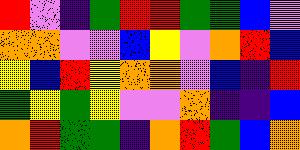[["red", "violet", "indigo", "green", "red", "red", "green", "green", "blue", "violet"], ["orange", "orange", "violet", "violet", "blue", "yellow", "violet", "orange", "red", "blue"], ["yellow", "blue", "red", "yellow", "orange", "orange", "violet", "blue", "indigo", "red"], ["green", "yellow", "green", "yellow", "violet", "violet", "orange", "indigo", "indigo", "blue"], ["orange", "red", "green", "green", "indigo", "orange", "red", "green", "blue", "orange"]]